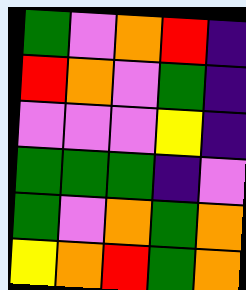[["green", "violet", "orange", "red", "indigo"], ["red", "orange", "violet", "green", "indigo"], ["violet", "violet", "violet", "yellow", "indigo"], ["green", "green", "green", "indigo", "violet"], ["green", "violet", "orange", "green", "orange"], ["yellow", "orange", "red", "green", "orange"]]